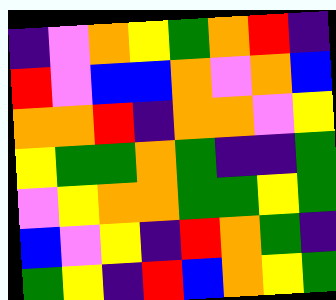[["indigo", "violet", "orange", "yellow", "green", "orange", "red", "indigo"], ["red", "violet", "blue", "blue", "orange", "violet", "orange", "blue"], ["orange", "orange", "red", "indigo", "orange", "orange", "violet", "yellow"], ["yellow", "green", "green", "orange", "green", "indigo", "indigo", "green"], ["violet", "yellow", "orange", "orange", "green", "green", "yellow", "green"], ["blue", "violet", "yellow", "indigo", "red", "orange", "green", "indigo"], ["green", "yellow", "indigo", "red", "blue", "orange", "yellow", "green"]]